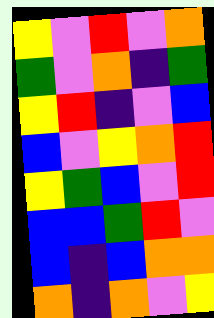[["yellow", "violet", "red", "violet", "orange"], ["green", "violet", "orange", "indigo", "green"], ["yellow", "red", "indigo", "violet", "blue"], ["blue", "violet", "yellow", "orange", "red"], ["yellow", "green", "blue", "violet", "red"], ["blue", "blue", "green", "red", "violet"], ["blue", "indigo", "blue", "orange", "orange"], ["orange", "indigo", "orange", "violet", "yellow"]]